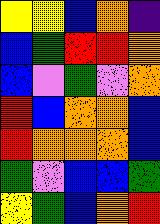[["yellow", "yellow", "blue", "orange", "indigo"], ["blue", "green", "red", "red", "orange"], ["blue", "violet", "green", "violet", "orange"], ["red", "blue", "orange", "orange", "blue"], ["red", "orange", "orange", "orange", "blue"], ["green", "violet", "blue", "blue", "green"], ["yellow", "green", "blue", "orange", "red"]]